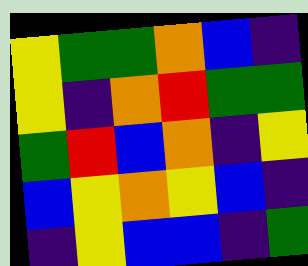[["yellow", "green", "green", "orange", "blue", "indigo"], ["yellow", "indigo", "orange", "red", "green", "green"], ["green", "red", "blue", "orange", "indigo", "yellow"], ["blue", "yellow", "orange", "yellow", "blue", "indigo"], ["indigo", "yellow", "blue", "blue", "indigo", "green"]]